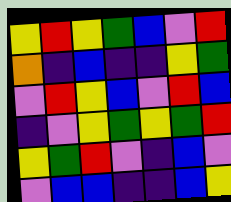[["yellow", "red", "yellow", "green", "blue", "violet", "red"], ["orange", "indigo", "blue", "indigo", "indigo", "yellow", "green"], ["violet", "red", "yellow", "blue", "violet", "red", "blue"], ["indigo", "violet", "yellow", "green", "yellow", "green", "red"], ["yellow", "green", "red", "violet", "indigo", "blue", "violet"], ["violet", "blue", "blue", "indigo", "indigo", "blue", "yellow"]]